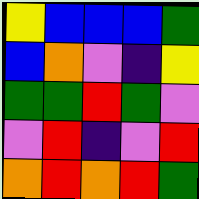[["yellow", "blue", "blue", "blue", "green"], ["blue", "orange", "violet", "indigo", "yellow"], ["green", "green", "red", "green", "violet"], ["violet", "red", "indigo", "violet", "red"], ["orange", "red", "orange", "red", "green"]]